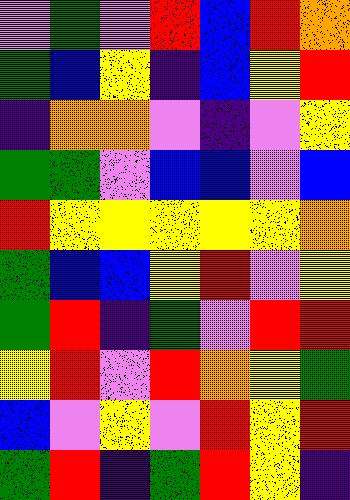[["violet", "green", "violet", "red", "blue", "red", "orange"], ["green", "blue", "yellow", "indigo", "blue", "yellow", "red"], ["indigo", "orange", "orange", "violet", "indigo", "violet", "yellow"], ["green", "green", "violet", "blue", "blue", "violet", "blue"], ["red", "yellow", "yellow", "yellow", "yellow", "yellow", "orange"], ["green", "blue", "blue", "yellow", "red", "violet", "yellow"], ["green", "red", "indigo", "green", "violet", "red", "red"], ["yellow", "red", "violet", "red", "orange", "yellow", "green"], ["blue", "violet", "yellow", "violet", "red", "yellow", "red"], ["green", "red", "indigo", "green", "red", "yellow", "indigo"]]